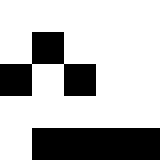[["white", "white", "white", "white", "white"], ["white", "black", "white", "white", "white"], ["black", "white", "black", "white", "white"], ["white", "white", "white", "white", "white"], ["white", "black", "black", "black", "black"]]